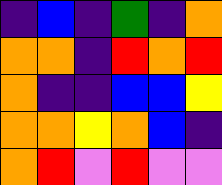[["indigo", "blue", "indigo", "green", "indigo", "orange"], ["orange", "orange", "indigo", "red", "orange", "red"], ["orange", "indigo", "indigo", "blue", "blue", "yellow"], ["orange", "orange", "yellow", "orange", "blue", "indigo"], ["orange", "red", "violet", "red", "violet", "violet"]]